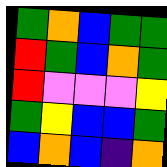[["green", "orange", "blue", "green", "green"], ["red", "green", "blue", "orange", "green"], ["red", "violet", "violet", "violet", "yellow"], ["green", "yellow", "blue", "blue", "green"], ["blue", "orange", "blue", "indigo", "orange"]]